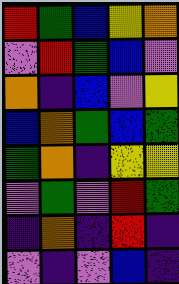[["red", "green", "blue", "yellow", "orange"], ["violet", "red", "green", "blue", "violet"], ["orange", "indigo", "blue", "violet", "yellow"], ["blue", "orange", "green", "blue", "green"], ["green", "orange", "indigo", "yellow", "yellow"], ["violet", "green", "violet", "red", "green"], ["indigo", "orange", "indigo", "red", "indigo"], ["violet", "indigo", "violet", "blue", "indigo"]]